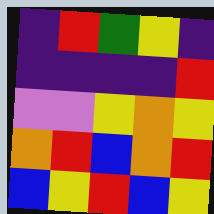[["indigo", "red", "green", "yellow", "indigo"], ["indigo", "indigo", "indigo", "indigo", "red"], ["violet", "violet", "yellow", "orange", "yellow"], ["orange", "red", "blue", "orange", "red"], ["blue", "yellow", "red", "blue", "yellow"]]